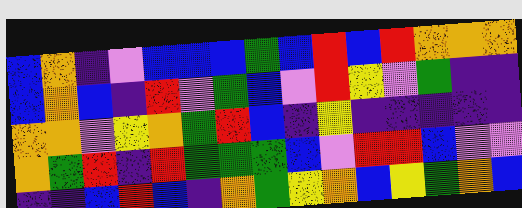[["blue", "orange", "indigo", "violet", "blue", "blue", "blue", "green", "blue", "red", "blue", "red", "orange", "orange", "orange"], ["blue", "orange", "blue", "indigo", "red", "violet", "green", "blue", "violet", "red", "yellow", "violet", "green", "indigo", "indigo"], ["orange", "orange", "violet", "yellow", "orange", "green", "red", "blue", "indigo", "yellow", "indigo", "indigo", "indigo", "indigo", "indigo"], ["orange", "green", "red", "indigo", "red", "green", "green", "green", "blue", "violet", "red", "red", "blue", "violet", "violet"], ["indigo", "indigo", "blue", "red", "blue", "indigo", "orange", "green", "yellow", "orange", "blue", "yellow", "green", "orange", "blue"]]